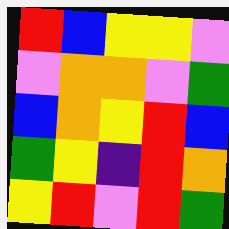[["red", "blue", "yellow", "yellow", "violet"], ["violet", "orange", "orange", "violet", "green"], ["blue", "orange", "yellow", "red", "blue"], ["green", "yellow", "indigo", "red", "orange"], ["yellow", "red", "violet", "red", "green"]]